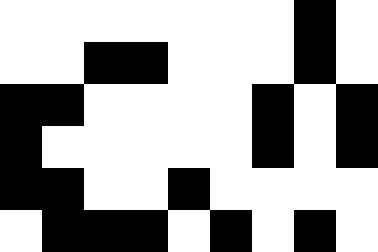[["white", "white", "white", "white", "white", "white", "white", "black", "white"], ["white", "white", "black", "black", "white", "white", "white", "black", "white"], ["black", "black", "white", "white", "white", "white", "black", "white", "black"], ["black", "white", "white", "white", "white", "white", "black", "white", "black"], ["black", "black", "white", "white", "black", "white", "white", "white", "white"], ["white", "black", "black", "black", "white", "black", "white", "black", "white"]]